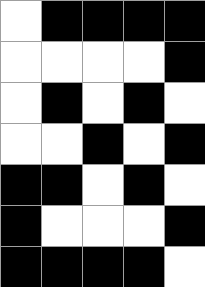[["white", "black", "black", "black", "black"], ["white", "white", "white", "white", "black"], ["white", "black", "white", "black", "white"], ["white", "white", "black", "white", "black"], ["black", "black", "white", "black", "white"], ["black", "white", "white", "white", "black"], ["black", "black", "black", "black", "white"]]